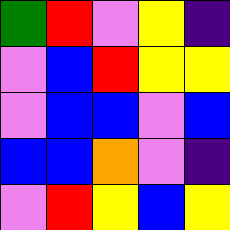[["green", "red", "violet", "yellow", "indigo"], ["violet", "blue", "red", "yellow", "yellow"], ["violet", "blue", "blue", "violet", "blue"], ["blue", "blue", "orange", "violet", "indigo"], ["violet", "red", "yellow", "blue", "yellow"]]